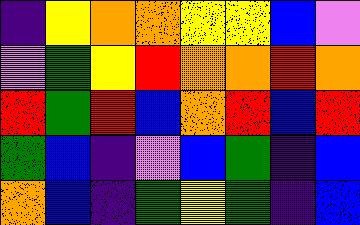[["indigo", "yellow", "orange", "orange", "yellow", "yellow", "blue", "violet"], ["violet", "green", "yellow", "red", "orange", "orange", "red", "orange"], ["red", "green", "red", "blue", "orange", "red", "blue", "red"], ["green", "blue", "indigo", "violet", "blue", "green", "indigo", "blue"], ["orange", "blue", "indigo", "green", "yellow", "green", "indigo", "blue"]]